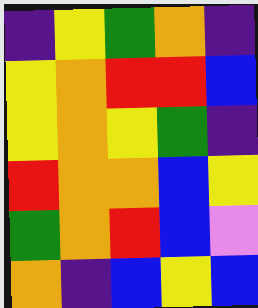[["indigo", "yellow", "green", "orange", "indigo"], ["yellow", "orange", "red", "red", "blue"], ["yellow", "orange", "yellow", "green", "indigo"], ["red", "orange", "orange", "blue", "yellow"], ["green", "orange", "red", "blue", "violet"], ["orange", "indigo", "blue", "yellow", "blue"]]